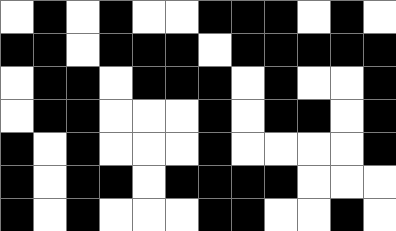[["white", "black", "white", "black", "white", "white", "black", "black", "black", "white", "black", "white"], ["black", "black", "white", "black", "black", "black", "white", "black", "black", "black", "black", "black"], ["white", "black", "black", "white", "black", "black", "black", "white", "black", "white", "white", "black"], ["white", "black", "black", "white", "white", "white", "black", "white", "black", "black", "white", "black"], ["black", "white", "black", "white", "white", "white", "black", "white", "white", "white", "white", "black"], ["black", "white", "black", "black", "white", "black", "black", "black", "black", "white", "white", "white"], ["black", "white", "black", "white", "white", "white", "black", "black", "white", "white", "black", "white"]]